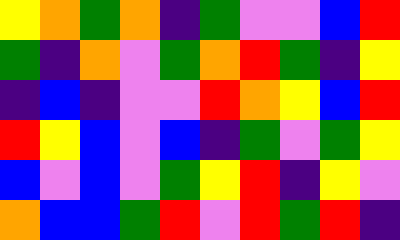[["yellow", "orange", "green", "orange", "indigo", "green", "violet", "violet", "blue", "red"], ["green", "indigo", "orange", "violet", "green", "orange", "red", "green", "indigo", "yellow"], ["indigo", "blue", "indigo", "violet", "violet", "red", "orange", "yellow", "blue", "red"], ["red", "yellow", "blue", "violet", "blue", "indigo", "green", "violet", "green", "yellow"], ["blue", "violet", "blue", "violet", "green", "yellow", "red", "indigo", "yellow", "violet"], ["orange", "blue", "blue", "green", "red", "violet", "red", "green", "red", "indigo"]]